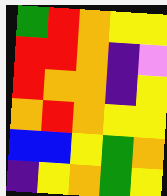[["green", "red", "orange", "yellow", "yellow"], ["red", "red", "orange", "indigo", "violet"], ["red", "orange", "orange", "indigo", "yellow"], ["orange", "red", "orange", "yellow", "yellow"], ["blue", "blue", "yellow", "green", "orange"], ["indigo", "yellow", "orange", "green", "yellow"]]